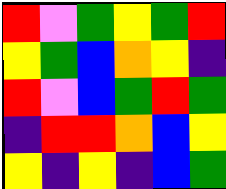[["red", "violet", "green", "yellow", "green", "red"], ["yellow", "green", "blue", "orange", "yellow", "indigo"], ["red", "violet", "blue", "green", "red", "green"], ["indigo", "red", "red", "orange", "blue", "yellow"], ["yellow", "indigo", "yellow", "indigo", "blue", "green"]]